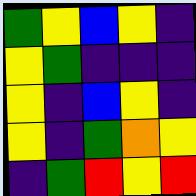[["green", "yellow", "blue", "yellow", "indigo"], ["yellow", "green", "indigo", "indigo", "indigo"], ["yellow", "indigo", "blue", "yellow", "indigo"], ["yellow", "indigo", "green", "orange", "yellow"], ["indigo", "green", "red", "yellow", "red"]]